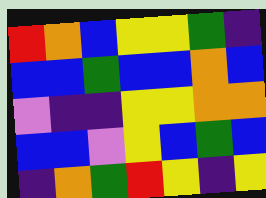[["red", "orange", "blue", "yellow", "yellow", "green", "indigo"], ["blue", "blue", "green", "blue", "blue", "orange", "blue"], ["violet", "indigo", "indigo", "yellow", "yellow", "orange", "orange"], ["blue", "blue", "violet", "yellow", "blue", "green", "blue"], ["indigo", "orange", "green", "red", "yellow", "indigo", "yellow"]]